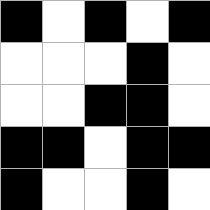[["black", "white", "black", "white", "black"], ["white", "white", "white", "black", "white"], ["white", "white", "black", "black", "white"], ["black", "black", "white", "black", "black"], ["black", "white", "white", "black", "white"]]